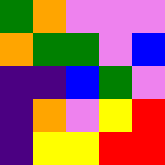[["green", "orange", "violet", "violet", "violet"], ["orange", "green", "green", "violet", "blue"], ["indigo", "indigo", "blue", "green", "violet"], ["indigo", "orange", "violet", "yellow", "red"], ["indigo", "yellow", "yellow", "red", "red"]]